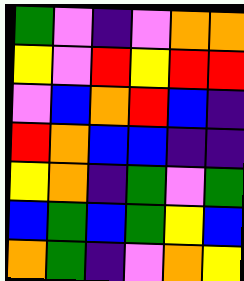[["green", "violet", "indigo", "violet", "orange", "orange"], ["yellow", "violet", "red", "yellow", "red", "red"], ["violet", "blue", "orange", "red", "blue", "indigo"], ["red", "orange", "blue", "blue", "indigo", "indigo"], ["yellow", "orange", "indigo", "green", "violet", "green"], ["blue", "green", "blue", "green", "yellow", "blue"], ["orange", "green", "indigo", "violet", "orange", "yellow"]]